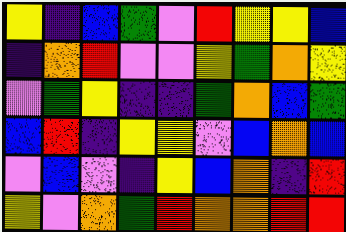[["yellow", "indigo", "blue", "green", "violet", "red", "yellow", "yellow", "blue"], ["indigo", "orange", "red", "violet", "violet", "yellow", "green", "orange", "yellow"], ["violet", "green", "yellow", "indigo", "indigo", "green", "orange", "blue", "green"], ["blue", "red", "indigo", "yellow", "yellow", "violet", "blue", "orange", "blue"], ["violet", "blue", "violet", "indigo", "yellow", "blue", "orange", "indigo", "red"], ["yellow", "violet", "orange", "green", "red", "orange", "orange", "red", "red"]]